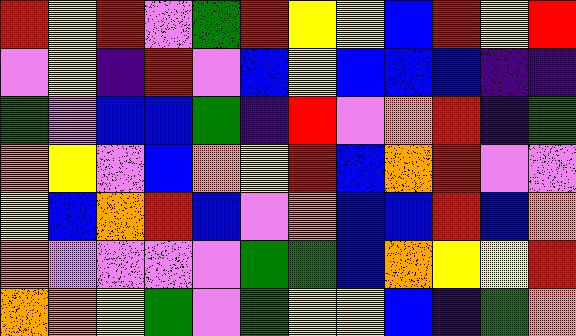[["red", "yellow", "red", "violet", "green", "red", "yellow", "yellow", "blue", "red", "yellow", "red"], ["violet", "yellow", "indigo", "red", "violet", "blue", "yellow", "blue", "blue", "blue", "indigo", "indigo"], ["green", "violet", "blue", "blue", "green", "indigo", "red", "violet", "orange", "red", "indigo", "green"], ["orange", "yellow", "violet", "blue", "orange", "yellow", "red", "blue", "orange", "red", "violet", "violet"], ["yellow", "blue", "orange", "red", "blue", "violet", "orange", "blue", "blue", "red", "blue", "orange"], ["orange", "violet", "violet", "violet", "violet", "green", "green", "blue", "orange", "yellow", "yellow", "red"], ["orange", "orange", "yellow", "green", "violet", "green", "yellow", "yellow", "blue", "indigo", "green", "orange"]]